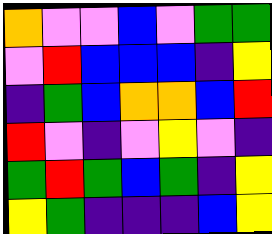[["orange", "violet", "violet", "blue", "violet", "green", "green"], ["violet", "red", "blue", "blue", "blue", "indigo", "yellow"], ["indigo", "green", "blue", "orange", "orange", "blue", "red"], ["red", "violet", "indigo", "violet", "yellow", "violet", "indigo"], ["green", "red", "green", "blue", "green", "indigo", "yellow"], ["yellow", "green", "indigo", "indigo", "indigo", "blue", "yellow"]]